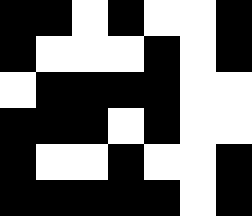[["black", "black", "white", "black", "white", "white", "black"], ["black", "white", "white", "white", "black", "white", "black"], ["white", "black", "black", "black", "black", "white", "white"], ["black", "black", "black", "white", "black", "white", "white"], ["black", "white", "white", "black", "white", "white", "black"], ["black", "black", "black", "black", "black", "white", "black"]]